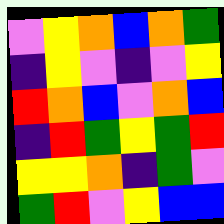[["violet", "yellow", "orange", "blue", "orange", "green"], ["indigo", "yellow", "violet", "indigo", "violet", "yellow"], ["red", "orange", "blue", "violet", "orange", "blue"], ["indigo", "red", "green", "yellow", "green", "red"], ["yellow", "yellow", "orange", "indigo", "green", "violet"], ["green", "red", "violet", "yellow", "blue", "blue"]]